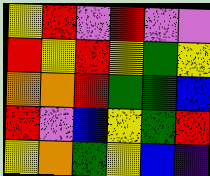[["yellow", "red", "violet", "red", "violet", "violet"], ["red", "yellow", "red", "yellow", "green", "yellow"], ["orange", "orange", "red", "green", "green", "blue"], ["red", "violet", "blue", "yellow", "green", "red"], ["yellow", "orange", "green", "yellow", "blue", "indigo"]]